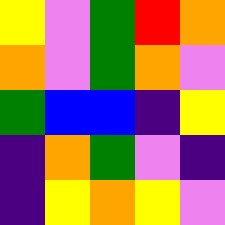[["yellow", "violet", "green", "red", "orange"], ["orange", "violet", "green", "orange", "violet"], ["green", "blue", "blue", "indigo", "yellow"], ["indigo", "orange", "green", "violet", "indigo"], ["indigo", "yellow", "orange", "yellow", "violet"]]